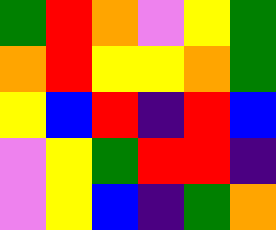[["green", "red", "orange", "violet", "yellow", "green"], ["orange", "red", "yellow", "yellow", "orange", "green"], ["yellow", "blue", "red", "indigo", "red", "blue"], ["violet", "yellow", "green", "red", "red", "indigo"], ["violet", "yellow", "blue", "indigo", "green", "orange"]]